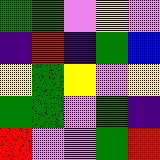[["green", "green", "violet", "yellow", "violet"], ["indigo", "red", "indigo", "green", "blue"], ["yellow", "green", "yellow", "violet", "yellow"], ["green", "green", "violet", "green", "indigo"], ["red", "violet", "violet", "green", "red"]]